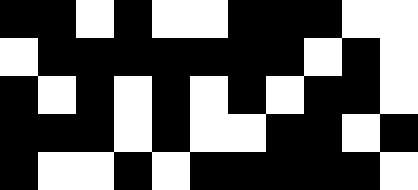[["black", "black", "white", "black", "white", "white", "black", "black", "black", "white", "white"], ["white", "black", "black", "black", "black", "black", "black", "black", "white", "black", "white"], ["black", "white", "black", "white", "black", "white", "black", "white", "black", "black", "white"], ["black", "black", "black", "white", "black", "white", "white", "black", "black", "white", "black"], ["black", "white", "white", "black", "white", "black", "black", "black", "black", "black", "white"]]